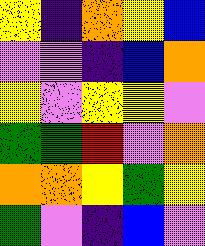[["yellow", "indigo", "orange", "yellow", "blue"], ["violet", "violet", "indigo", "blue", "orange"], ["yellow", "violet", "yellow", "yellow", "violet"], ["green", "green", "red", "violet", "orange"], ["orange", "orange", "yellow", "green", "yellow"], ["green", "violet", "indigo", "blue", "violet"]]